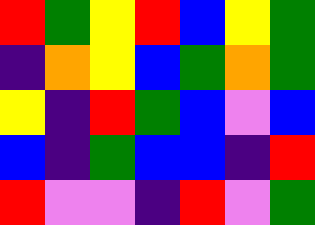[["red", "green", "yellow", "red", "blue", "yellow", "green"], ["indigo", "orange", "yellow", "blue", "green", "orange", "green"], ["yellow", "indigo", "red", "green", "blue", "violet", "blue"], ["blue", "indigo", "green", "blue", "blue", "indigo", "red"], ["red", "violet", "violet", "indigo", "red", "violet", "green"]]